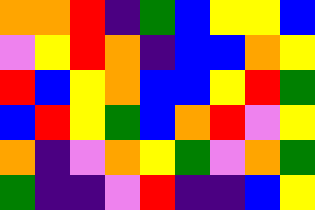[["orange", "orange", "red", "indigo", "green", "blue", "yellow", "yellow", "blue"], ["violet", "yellow", "red", "orange", "indigo", "blue", "blue", "orange", "yellow"], ["red", "blue", "yellow", "orange", "blue", "blue", "yellow", "red", "green"], ["blue", "red", "yellow", "green", "blue", "orange", "red", "violet", "yellow"], ["orange", "indigo", "violet", "orange", "yellow", "green", "violet", "orange", "green"], ["green", "indigo", "indigo", "violet", "red", "indigo", "indigo", "blue", "yellow"]]